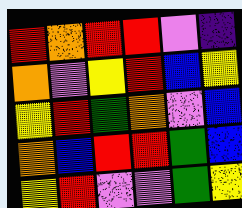[["red", "orange", "red", "red", "violet", "indigo"], ["orange", "violet", "yellow", "red", "blue", "yellow"], ["yellow", "red", "green", "orange", "violet", "blue"], ["orange", "blue", "red", "red", "green", "blue"], ["yellow", "red", "violet", "violet", "green", "yellow"]]